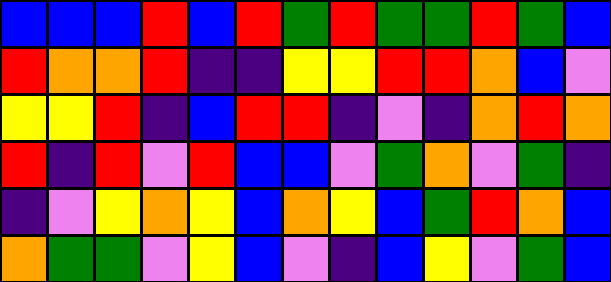[["blue", "blue", "blue", "red", "blue", "red", "green", "red", "green", "green", "red", "green", "blue"], ["red", "orange", "orange", "red", "indigo", "indigo", "yellow", "yellow", "red", "red", "orange", "blue", "violet"], ["yellow", "yellow", "red", "indigo", "blue", "red", "red", "indigo", "violet", "indigo", "orange", "red", "orange"], ["red", "indigo", "red", "violet", "red", "blue", "blue", "violet", "green", "orange", "violet", "green", "indigo"], ["indigo", "violet", "yellow", "orange", "yellow", "blue", "orange", "yellow", "blue", "green", "red", "orange", "blue"], ["orange", "green", "green", "violet", "yellow", "blue", "violet", "indigo", "blue", "yellow", "violet", "green", "blue"]]